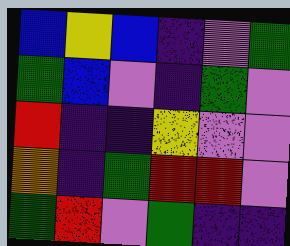[["blue", "yellow", "blue", "indigo", "violet", "green"], ["green", "blue", "violet", "indigo", "green", "violet"], ["red", "indigo", "indigo", "yellow", "violet", "violet"], ["orange", "indigo", "green", "red", "red", "violet"], ["green", "red", "violet", "green", "indigo", "indigo"]]